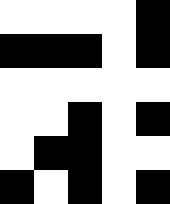[["white", "white", "white", "white", "black"], ["black", "black", "black", "white", "black"], ["white", "white", "white", "white", "white"], ["white", "white", "black", "white", "black"], ["white", "black", "black", "white", "white"], ["black", "white", "black", "white", "black"]]